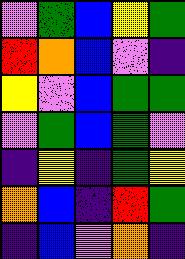[["violet", "green", "blue", "yellow", "green"], ["red", "orange", "blue", "violet", "indigo"], ["yellow", "violet", "blue", "green", "green"], ["violet", "green", "blue", "green", "violet"], ["indigo", "yellow", "indigo", "green", "yellow"], ["orange", "blue", "indigo", "red", "green"], ["indigo", "blue", "violet", "orange", "indigo"]]